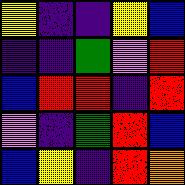[["yellow", "indigo", "indigo", "yellow", "blue"], ["indigo", "indigo", "green", "violet", "red"], ["blue", "red", "red", "indigo", "red"], ["violet", "indigo", "green", "red", "blue"], ["blue", "yellow", "indigo", "red", "orange"]]